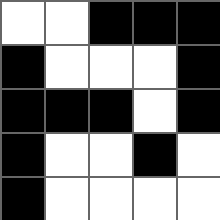[["white", "white", "black", "black", "black"], ["black", "white", "white", "white", "black"], ["black", "black", "black", "white", "black"], ["black", "white", "white", "black", "white"], ["black", "white", "white", "white", "white"]]